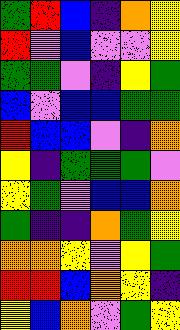[["green", "red", "blue", "indigo", "orange", "yellow"], ["red", "violet", "blue", "violet", "violet", "yellow"], ["green", "green", "violet", "indigo", "yellow", "green"], ["blue", "violet", "blue", "blue", "green", "green"], ["red", "blue", "blue", "violet", "indigo", "orange"], ["yellow", "indigo", "green", "green", "green", "violet"], ["yellow", "green", "violet", "blue", "blue", "orange"], ["green", "indigo", "indigo", "orange", "green", "yellow"], ["orange", "orange", "yellow", "violet", "yellow", "green"], ["red", "red", "blue", "orange", "yellow", "indigo"], ["yellow", "blue", "orange", "violet", "green", "yellow"]]